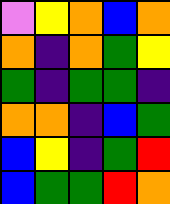[["violet", "yellow", "orange", "blue", "orange"], ["orange", "indigo", "orange", "green", "yellow"], ["green", "indigo", "green", "green", "indigo"], ["orange", "orange", "indigo", "blue", "green"], ["blue", "yellow", "indigo", "green", "red"], ["blue", "green", "green", "red", "orange"]]